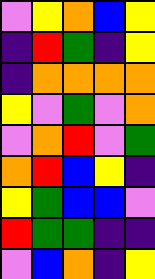[["violet", "yellow", "orange", "blue", "yellow"], ["indigo", "red", "green", "indigo", "yellow"], ["indigo", "orange", "orange", "orange", "orange"], ["yellow", "violet", "green", "violet", "orange"], ["violet", "orange", "red", "violet", "green"], ["orange", "red", "blue", "yellow", "indigo"], ["yellow", "green", "blue", "blue", "violet"], ["red", "green", "green", "indigo", "indigo"], ["violet", "blue", "orange", "indigo", "yellow"]]